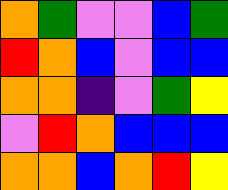[["orange", "green", "violet", "violet", "blue", "green"], ["red", "orange", "blue", "violet", "blue", "blue"], ["orange", "orange", "indigo", "violet", "green", "yellow"], ["violet", "red", "orange", "blue", "blue", "blue"], ["orange", "orange", "blue", "orange", "red", "yellow"]]